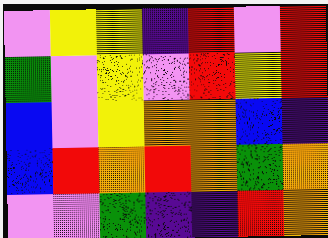[["violet", "yellow", "yellow", "indigo", "red", "violet", "red"], ["green", "violet", "yellow", "violet", "red", "yellow", "red"], ["blue", "violet", "yellow", "orange", "orange", "blue", "indigo"], ["blue", "red", "orange", "red", "orange", "green", "orange"], ["violet", "violet", "green", "indigo", "indigo", "red", "orange"]]